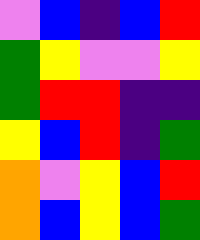[["violet", "blue", "indigo", "blue", "red"], ["green", "yellow", "violet", "violet", "yellow"], ["green", "red", "red", "indigo", "indigo"], ["yellow", "blue", "red", "indigo", "green"], ["orange", "violet", "yellow", "blue", "red"], ["orange", "blue", "yellow", "blue", "green"]]